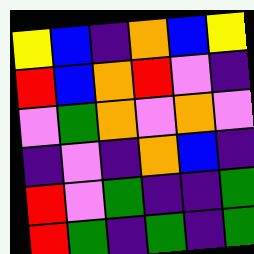[["yellow", "blue", "indigo", "orange", "blue", "yellow"], ["red", "blue", "orange", "red", "violet", "indigo"], ["violet", "green", "orange", "violet", "orange", "violet"], ["indigo", "violet", "indigo", "orange", "blue", "indigo"], ["red", "violet", "green", "indigo", "indigo", "green"], ["red", "green", "indigo", "green", "indigo", "green"]]